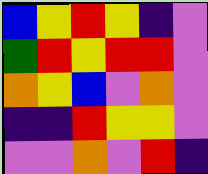[["blue", "yellow", "red", "yellow", "indigo", "violet"], ["green", "red", "yellow", "red", "red", "violet"], ["orange", "yellow", "blue", "violet", "orange", "violet"], ["indigo", "indigo", "red", "yellow", "yellow", "violet"], ["violet", "violet", "orange", "violet", "red", "indigo"]]